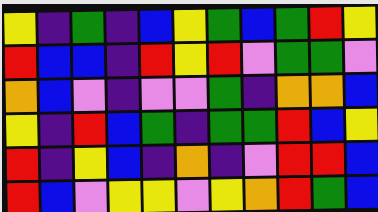[["yellow", "indigo", "green", "indigo", "blue", "yellow", "green", "blue", "green", "red", "yellow"], ["red", "blue", "blue", "indigo", "red", "yellow", "red", "violet", "green", "green", "violet"], ["orange", "blue", "violet", "indigo", "violet", "violet", "green", "indigo", "orange", "orange", "blue"], ["yellow", "indigo", "red", "blue", "green", "indigo", "green", "green", "red", "blue", "yellow"], ["red", "indigo", "yellow", "blue", "indigo", "orange", "indigo", "violet", "red", "red", "blue"], ["red", "blue", "violet", "yellow", "yellow", "violet", "yellow", "orange", "red", "green", "blue"]]